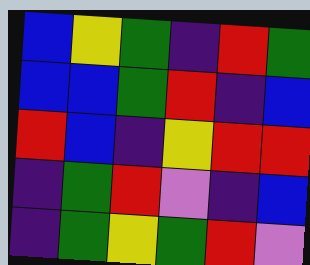[["blue", "yellow", "green", "indigo", "red", "green"], ["blue", "blue", "green", "red", "indigo", "blue"], ["red", "blue", "indigo", "yellow", "red", "red"], ["indigo", "green", "red", "violet", "indigo", "blue"], ["indigo", "green", "yellow", "green", "red", "violet"]]